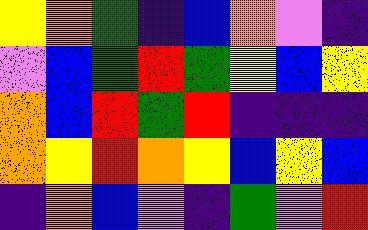[["yellow", "orange", "green", "indigo", "blue", "orange", "violet", "indigo"], ["violet", "blue", "green", "red", "green", "yellow", "blue", "yellow"], ["orange", "blue", "red", "green", "red", "indigo", "indigo", "indigo"], ["orange", "yellow", "red", "orange", "yellow", "blue", "yellow", "blue"], ["indigo", "orange", "blue", "violet", "indigo", "green", "violet", "red"]]